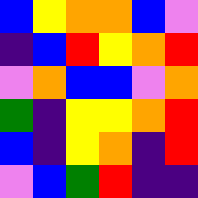[["blue", "yellow", "orange", "orange", "blue", "violet"], ["indigo", "blue", "red", "yellow", "orange", "red"], ["violet", "orange", "blue", "blue", "violet", "orange"], ["green", "indigo", "yellow", "yellow", "orange", "red"], ["blue", "indigo", "yellow", "orange", "indigo", "red"], ["violet", "blue", "green", "red", "indigo", "indigo"]]